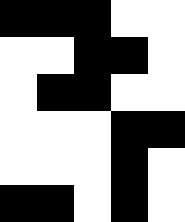[["black", "black", "black", "white", "white"], ["white", "white", "black", "black", "white"], ["white", "black", "black", "white", "white"], ["white", "white", "white", "black", "black"], ["white", "white", "white", "black", "white"], ["black", "black", "white", "black", "white"]]